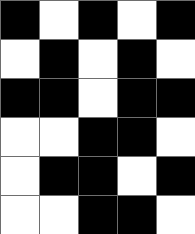[["black", "white", "black", "white", "black"], ["white", "black", "white", "black", "white"], ["black", "black", "white", "black", "black"], ["white", "white", "black", "black", "white"], ["white", "black", "black", "white", "black"], ["white", "white", "black", "black", "white"]]